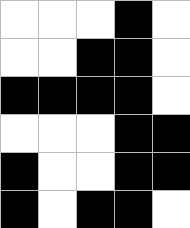[["white", "white", "white", "black", "white"], ["white", "white", "black", "black", "white"], ["black", "black", "black", "black", "white"], ["white", "white", "white", "black", "black"], ["black", "white", "white", "black", "black"], ["black", "white", "black", "black", "white"]]